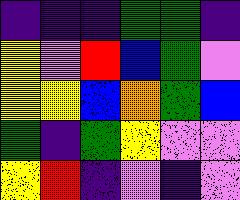[["indigo", "indigo", "indigo", "green", "green", "indigo"], ["yellow", "violet", "red", "blue", "green", "violet"], ["yellow", "yellow", "blue", "orange", "green", "blue"], ["green", "indigo", "green", "yellow", "violet", "violet"], ["yellow", "red", "indigo", "violet", "indigo", "violet"]]